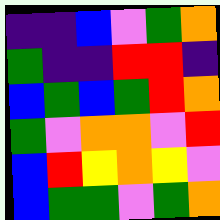[["indigo", "indigo", "blue", "violet", "green", "orange"], ["green", "indigo", "indigo", "red", "red", "indigo"], ["blue", "green", "blue", "green", "red", "orange"], ["green", "violet", "orange", "orange", "violet", "red"], ["blue", "red", "yellow", "orange", "yellow", "violet"], ["blue", "green", "green", "violet", "green", "orange"]]